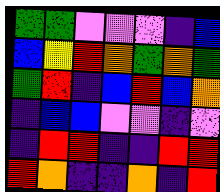[["green", "green", "violet", "violet", "violet", "indigo", "blue"], ["blue", "yellow", "red", "orange", "green", "orange", "green"], ["green", "red", "indigo", "blue", "red", "blue", "orange"], ["indigo", "blue", "blue", "violet", "violet", "indigo", "violet"], ["indigo", "red", "red", "indigo", "indigo", "red", "red"], ["red", "orange", "indigo", "indigo", "orange", "indigo", "red"]]